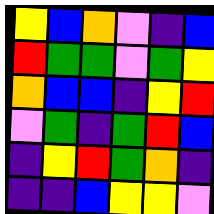[["yellow", "blue", "orange", "violet", "indigo", "blue"], ["red", "green", "green", "violet", "green", "yellow"], ["orange", "blue", "blue", "indigo", "yellow", "red"], ["violet", "green", "indigo", "green", "red", "blue"], ["indigo", "yellow", "red", "green", "orange", "indigo"], ["indigo", "indigo", "blue", "yellow", "yellow", "violet"]]